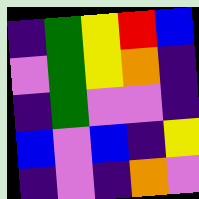[["indigo", "green", "yellow", "red", "blue"], ["violet", "green", "yellow", "orange", "indigo"], ["indigo", "green", "violet", "violet", "indigo"], ["blue", "violet", "blue", "indigo", "yellow"], ["indigo", "violet", "indigo", "orange", "violet"]]